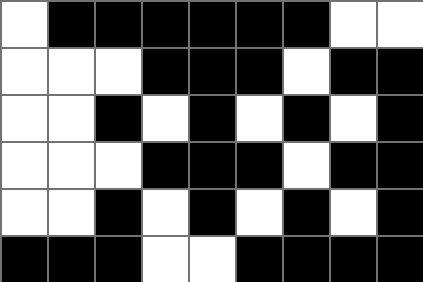[["white", "black", "black", "black", "black", "black", "black", "white", "white"], ["white", "white", "white", "black", "black", "black", "white", "black", "black"], ["white", "white", "black", "white", "black", "white", "black", "white", "black"], ["white", "white", "white", "black", "black", "black", "white", "black", "black"], ["white", "white", "black", "white", "black", "white", "black", "white", "black"], ["black", "black", "black", "white", "white", "black", "black", "black", "black"]]